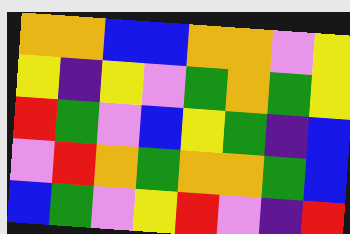[["orange", "orange", "blue", "blue", "orange", "orange", "violet", "yellow"], ["yellow", "indigo", "yellow", "violet", "green", "orange", "green", "yellow"], ["red", "green", "violet", "blue", "yellow", "green", "indigo", "blue"], ["violet", "red", "orange", "green", "orange", "orange", "green", "blue"], ["blue", "green", "violet", "yellow", "red", "violet", "indigo", "red"]]